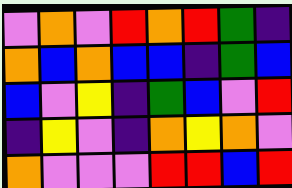[["violet", "orange", "violet", "red", "orange", "red", "green", "indigo"], ["orange", "blue", "orange", "blue", "blue", "indigo", "green", "blue"], ["blue", "violet", "yellow", "indigo", "green", "blue", "violet", "red"], ["indigo", "yellow", "violet", "indigo", "orange", "yellow", "orange", "violet"], ["orange", "violet", "violet", "violet", "red", "red", "blue", "red"]]